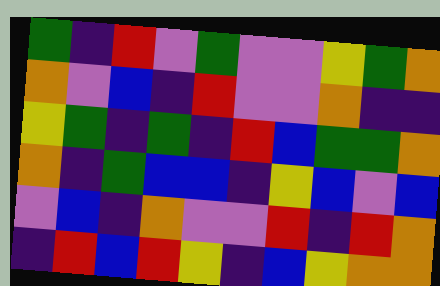[["green", "indigo", "red", "violet", "green", "violet", "violet", "yellow", "green", "orange"], ["orange", "violet", "blue", "indigo", "red", "violet", "violet", "orange", "indigo", "indigo"], ["yellow", "green", "indigo", "green", "indigo", "red", "blue", "green", "green", "orange"], ["orange", "indigo", "green", "blue", "blue", "indigo", "yellow", "blue", "violet", "blue"], ["violet", "blue", "indigo", "orange", "violet", "violet", "red", "indigo", "red", "orange"], ["indigo", "red", "blue", "red", "yellow", "indigo", "blue", "yellow", "orange", "orange"]]